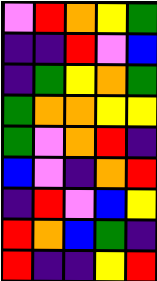[["violet", "red", "orange", "yellow", "green"], ["indigo", "indigo", "red", "violet", "blue"], ["indigo", "green", "yellow", "orange", "green"], ["green", "orange", "orange", "yellow", "yellow"], ["green", "violet", "orange", "red", "indigo"], ["blue", "violet", "indigo", "orange", "red"], ["indigo", "red", "violet", "blue", "yellow"], ["red", "orange", "blue", "green", "indigo"], ["red", "indigo", "indigo", "yellow", "red"]]